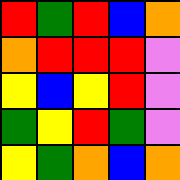[["red", "green", "red", "blue", "orange"], ["orange", "red", "red", "red", "violet"], ["yellow", "blue", "yellow", "red", "violet"], ["green", "yellow", "red", "green", "violet"], ["yellow", "green", "orange", "blue", "orange"]]